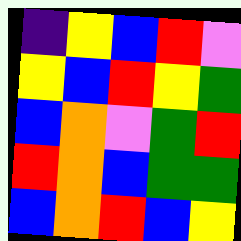[["indigo", "yellow", "blue", "red", "violet"], ["yellow", "blue", "red", "yellow", "green"], ["blue", "orange", "violet", "green", "red"], ["red", "orange", "blue", "green", "green"], ["blue", "orange", "red", "blue", "yellow"]]